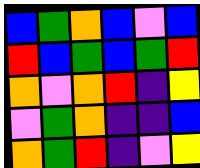[["blue", "green", "orange", "blue", "violet", "blue"], ["red", "blue", "green", "blue", "green", "red"], ["orange", "violet", "orange", "red", "indigo", "yellow"], ["violet", "green", "orange", "indigo", "indigo", "blue"], ["orange", "green", "red", "indigo", "violet", "yellow"]]